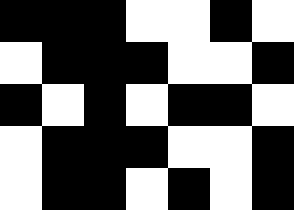[["black", "black", "black", "white", "white", "black", "white"], ["white", "black", "black", "black", "white", "white", "black"], ["black", "white", "black", "white", "black", "black", "white"], ["white", "black", "black", "black", "white", "white", "black"], ["white", "black", "black", "white", "black", "white", "black"]]